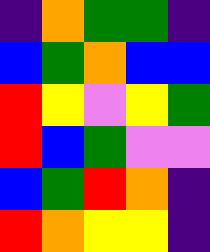[["indigo", "orange", "green", "green", "indigo"], ["blue", "green", "orange", "blue", "blue"], ["red", "yellow", "violet", "yellow", "green"], ["red", "blue", "green", "violet", "violet"], ["blue", "green", "red", "orange", "indigo"], ["red", "orange", "yellow", "yellow", "indigo"]]